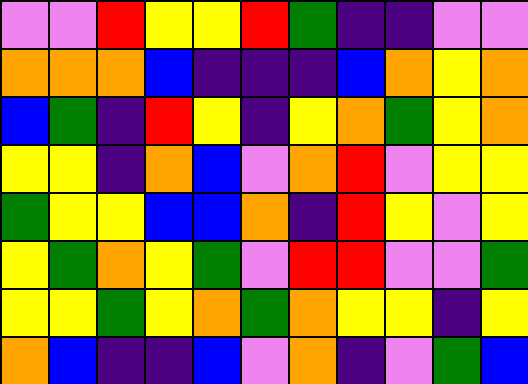[["violet", "violet", "red", "yellow", "yellow", "red", "green", "indigo", "indigo", "violet", "violet"], ["orange", "orange", "orange", "blue", "indigo", "indigo", "indigo", "blue", "orange", "yellow", "orange"], ["blue", "green", "indigo", "red", "yellow", "indigo", "yellow", "orange", "green", "yellow", "orange"], ["yellow", "yellow", "indigo", "orange", "blue", "violet", "orange", "red", "violet", "yellow", "yellow"], ["green", "yellow", "yellow", "blue", "blue", "orange", "indigo", "red", "yellow", "violet", "yellow"], ["yellow", "green", "orange", "yellow", "green", "violet", "red", "red", "violet", "violet", "green"], ["yellow", "yellow", "green", "yellow", "orange", "green", "orange", "yellow", "yellow", "indigo", "yellow"], ["orange", "blue", "indigo", "indigo", "blue", "violet", "orange", "indigo", "violet", "green", "blue"]]